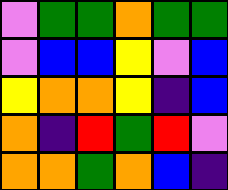[["violet", "green", "green", "orange", "green", "green"], ["violet", "blue", "blue", "yellow", "violet", "blue"], ["yellow", "orange", "orange", "yellow", "indigo", "blue"], ["orange", "indigo", "red", "green", "red", "violet"], ["orange", "orange", "green", "orange", "blue", "indigo"]]